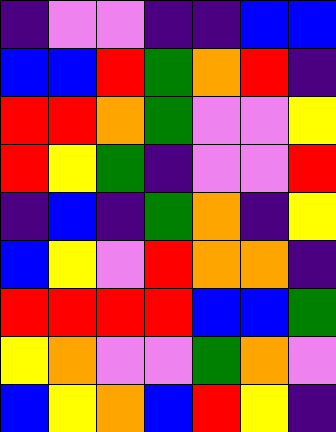[["indigo", "violet", "violet", "indigo", "indigo", "blue", "blue"], ["blue", "blue", "red", "green", "orange", "red", "indigo"], ["red", "red", "orange", "green", "violet", "violet", "yellow"], ["red", "yellow", "green", "indigo", "violet", "violet", "red"], ["indigo", "blue", "indigo", "green", "orange", "indigo", "yellow"], ["blue", "yellow", "violet", "red", "orange", "orange", "indigo"], ["red", "red", "red", "red", "blue", "blue", "green"], ["yellow", "orange", "violet", "violet", "green", "orange", "violet"], ["blue", "yellow", "orange", "blue", "red", "yellow", "indigo"]]